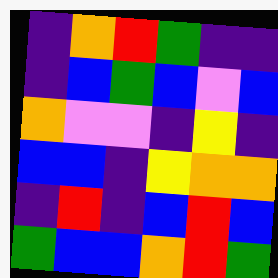[["indigo", "orange", "red", "green", "indigo", "indigo"], ["indigo", "blue", "green", "blue", "violet", "blue"], ["orange", "violet", "violet", "indigo", "yellow", "indigo"], ["blue", "blue", "indigo", "yellow", "orange", "orange"], ["indigo", "red", "indigo", "blue", "red", "blue"], ["green", "blue", "blue", "orange", "red", "green"]]